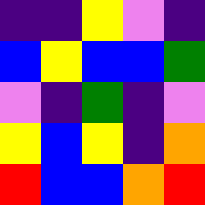[["indigo", "indigo", "yellow", "violet", "indigo"], ["blue", "yellow", "blue", "blue", "green"], ["violet", "indigo", "green", "indigo", "violet"], ["yellow", "blue", "yellow", "indigo", "orange"], ["red", "blue", "blue", "orange", "red"]]